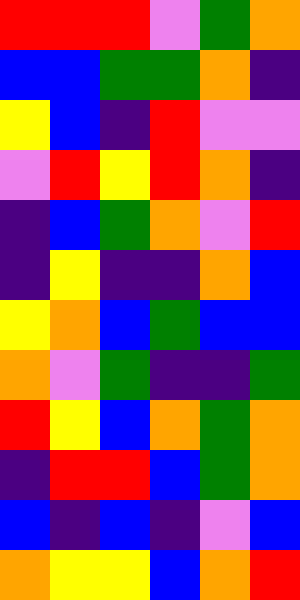[["red", "red", "red", "violet", "green", "orange"], ["blue", "blue", "green", "green", "orange", "indigo"], ["yellow", "blue", "indigo", "red", "violet", "violet"], ["violet", "red", "yellow", "red", "orange", "indigo"], ["indigo", "blue", "green", "orange", "violet", "red"], ["indigo", "yellow", "indigo", "indigo", "orange", "blue"], ["yellow", "orange", "blue", "green", "blue", "blue"], ["orange", "violet", "green", "indigo", "indigo", "green"], ["red", "yellow", "blue", "orange", "green", "orange"], ["indigo", "red", "red", "blue", "green", "orange"], ["blue", "indigo", "blue", "indigo", "violet", "blue"], ["orange", "yellow", "yellow", "blue", "orange", "red"]]